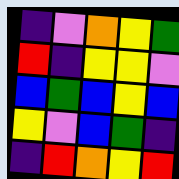[["indigo", "violet", "orange", "yellow", "green"], ["red", "indigo", "yellow", "yellow", "violet"], ["blue", "green", "blue", "yellow", "blue"], ["yellow", "violet", "blue", "green", "indigo"], ["indigo", "red", "orange", "yellow", "red"]]